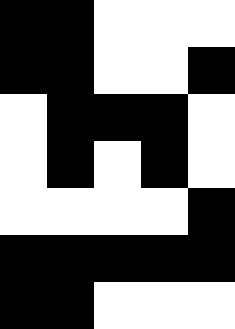[["black", "black", "white", "white", "white"], ["black", "black", "white", "white", "black"], ["white", "black", "black", "black", "white"], ["white", "black", "white", "black", "white"], ["white", "white", "white", "white", "black"], ["black", "black", "black", "black", "black"], ["black", "black", "white", "white", "white"]]